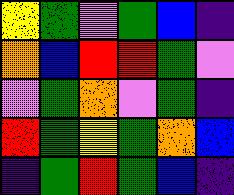[["yellow", "green", "violet", "green", "blue", "indigo"], ["orange", "blue", "red", "red", "green", "violet"], ["violet", "green", "orange", "violet", "green", "indigo"], ["red", "green", "yellow", "green", "orange", "blue"], ["indigo", "green", "red", "green", "blue", "indigo"]]